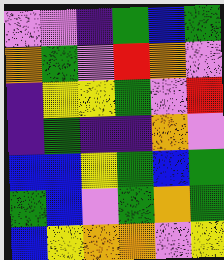[["violet", "violet", "indigo", "green", "blue", "green"], ["orange", "green", "violet", "red", "orange", "violet"], ["indigo", "yellow", "yellow", "green", "violet", "red"], ["indigo", "green", "indigo", "indigo", "orange", "violet"], ["blue", "blue", "yellow", "green", "blue", "green"], ["green", "blue", "violet", "green", "orange", "green"], ["blue", "yellow", "orange", "orange", "violet", "yellow"]]